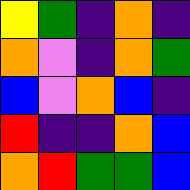[["yellow", "green", "indigo", "orange", "indigo"], ["orange", "violet", "indigo", "orange", "green"], ["blue", "violet", "orange", "blue", "indigo"], ["red", "indigo", "indigo", "orange", "blue"], ["orange", "red", "green", "green", "blue"]]